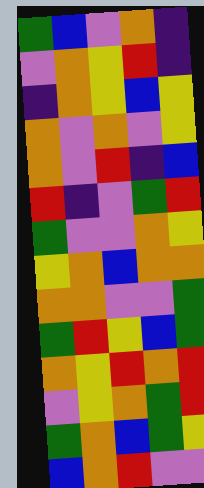[["green", "blue", "violet", "orange", "indigo"], ["violet", "orange", "yellow", "red", "indigo"], ["indigo", "orange", "yellow", "blue", "yellow"], ["orange", "violet", "orange", "violet", "yellow"], ["orange", "violet", "red", "indigo", "blue"], ["red", "indigo", "violet", "green", "red"], ["green", "violet", "violet", "orange", "yellow"], ["yellow", "orange", "blue", "orange", "orange"], ["orange", "orange", "violet", "violet", "green"], ["green", "red", "yellow", "blue", "green"], ["orange", "yellow", "red", "orange", "red"], ["violet", "yellow", "orange", "green", "red"], ["green", "orange", "blue", "green", "yellow"], ["blue", "orange", "red", "violet", "violet"]]